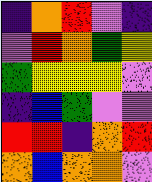[["indigo", "orange", "red", "violet", "indigo"], ["violet", "red", "orange", "green", "yellow"], ["green", "yellow", "yellow", "yellow", "violet"], ["indigo", "blue", "green", "violet", "violet"], ["red", "red", "indigo", "orange", "red"], ["orange", "blue", "orange", "orange", "violet"]]